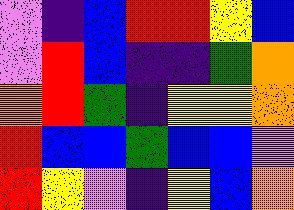[["violet", "indigo", "blue", "red", "red", "yellow", "blue"], ["violet", "red", "blue", "indigo", "indigo", "green", "orange"], ["orange", "red", "green", "indigo", "yellow", "yellow", "orange"], ["red", "blue", "blue", "green", "blue", "blue", "violet"], ["red", "yellow", "violet", "indigo", "yellow", "blue", "orange"]]